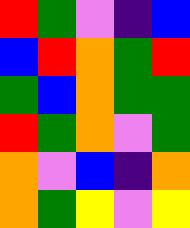[["red", "green", "violet", "indigo", "blue"], ["blue", "red", "orange", "green", "red"], ["green", "blue", "orange", "green", "green"], ["red", "green", "orange", "violet", "green"], ["orange", "violet", "blue", "indigo", "orange"], ["orange", "green", "yellow", "violet", "yellow"]]